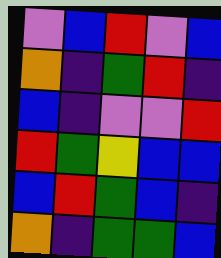[["violet", "blue", "red", "violet", "blue"], ["orange", "indigo", "green", "red", "indigo"], ["blue", "indigo", "violet", "violet", "red"], ["red", "green", "yellow", "blue", "blue"], ["blue", "red", "green", "blue", "indigo"], ["orange", "indigo", "green", "green", "blue"]]